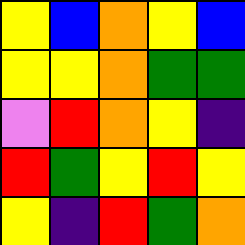[["yellow", "blue", "orange", "yellow", "blue"], ["yellow", "yellow", "orange", "green", "green"], ["violet", "red", "orange", "yellow", "indigo"], ["red", "green", "yellow", "red", "yellow"], ["yellow", "indigo", "red", "green", "orange"]]